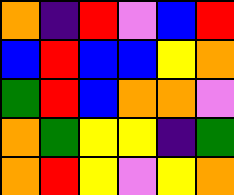[["orange", "indigo", "red", "violet", "blue", "red"], ["blue", "red", "blue", "blue", "yellow", "orange"], ["green", "red", "blue", "orange", "orange", "violet"], ["orange", "green", "yellow", "yellow", "indigo", "green"], ["orange", "red", "yellow", "violet", "yellow", "orange"]]